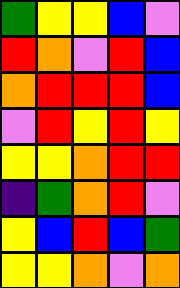[["green", "yellow", "yellow", "blue", "violet"], ["red", "orange", "violet", "red", "blue"], ["orange", "red", "red", "red", "blue"], ["violet", "red", "yellow", "red", "yellow"], ["yellow", "yellow", "orange", "red", "red"], ["indigo", "green", "orange", "red", "violet"], ["yellow", "blue", "red", "blue", "green"], ["yellow", "yellow", "orange", "violet", "orange"]]